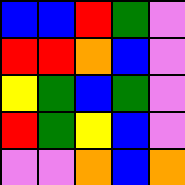[["blue", "blue", "red", "green", "violet"], ["red", "red", "orange", "blue", "violet"], ["yellow", "green", "blue", "green", "violet"], ["red", "green", "yellow", "blue", "violet"], ["violet", "violet", "orange", "blue", "orange"]]